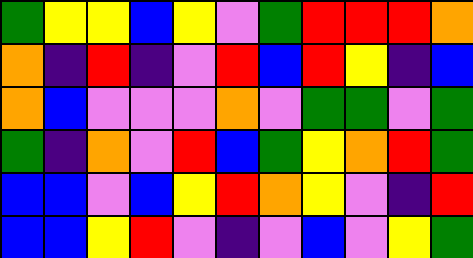[["green", "yellow", "yellow", "blue", "yellow", "violet", "green", "red", "red", "red", "orange"], ["orange", "indigo", "red", "indigo", "violet", "red", "blue", "red", "yellow", "indigo", "blue"], ["orange", "blue", "violet", "violet", "violet", "orange", "violet", "green", "green", "violet", "green"], ["green", "indigo", "orange", "violet", "red", "blue", "green", "yellow", "orange", "red", "green"], ["blue", "blue", "violet", "blue", "yellow", "red", "orange", "yellow", "violet", "indigo", "red"], ["blue", "blue", "yellow", "red", "violet", "indigo", "violet", "blue", "violet", "yellow", "green"]]